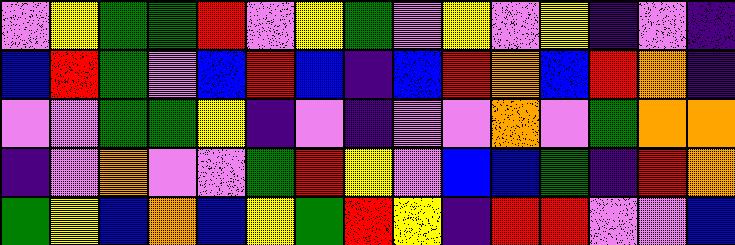[["violet", "yellow", "green", "green", "red", "violet", "yellow", "green", "violet", "yellow", "violet", "yellow", "indigo", "violet", "indigo"], ["blue", "red", "green", "violet", "blue", "red", "blue", "indigo", "blue", "red", "orange", "blue", "red", "orange", "indigo"], ["violet", "violet", "green", "green", "yellow", "indigo", "violet", "indigo", "violet", "violet", "orange", "violet", "green", "orange", "orange"], ["indigo", "violet", "orange", "violet", "violet", "green", "red", "yellow", "violet", "blue", "blue", "green", "indigo", "red", "orange"], ["green", "yellow", "blue", "orange", "blue", "yellow", "green", "red", "yellow", "indigo", "red", "red", "violet", "violet", "blue"]]